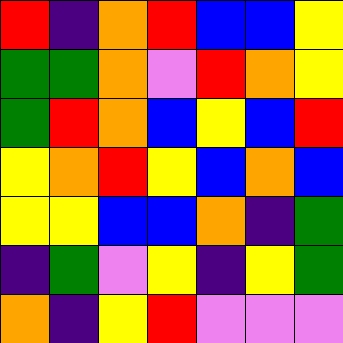[["red", "indigo", "orange", "red", "blue", "blue", "yellow"], ["green", "green", "orange", "violet", "red", "orange", "yellow"], ["green", "red", "orange", "blue", "yellow", "blue", "red"], ["yellow", "orange", "red", "yellow", "blue", "orange", "blue"], ["yellow", "yellow", "blue", "blue", "orange", "indigo", "green"], ["indigo", "green", "violet", "yellow", "indigo", "yellow", "green"], ["orange", "indigo", "yellow", "red", "violet", "violet", "violet"]]